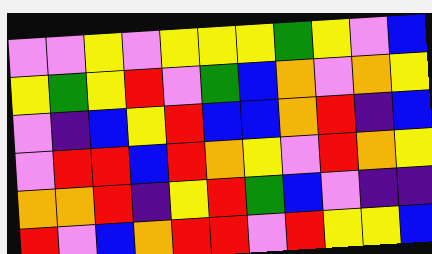[["violet", "violet", "yellow", "violet", "yellow", "yellow", "yellow", "green", "yellow", "violet", "blue"], ["yellow", "green", "yellow", "red", "violet", "green", "blue", "orange", "violet", "orange", "yellow"], ["violet", "indigo", "blue", "yellow", "red", "blue", "blue", "orange", "red", "indigo", "blue"], ["violet", "red", "red", "blue", "red", "orange", "yellow", "violet", "red", "orange", "yellow"], ["orange", "orange", "red", "indigo", "yellow", "red", "green", "blue", "violet", "indigo", "indigo"], ["red", "violet", "blue", "orange", "red", "red", "violet", "red", "yellow", "yellow", "blue"]]